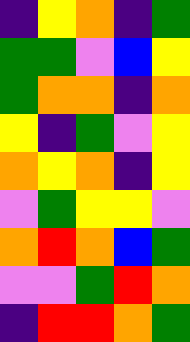[["indigo", "yellow", "orange", "indigo", "green"], ["green", "green", "violet", "blue", "yellow"], ["green", "orange", "orange", "indigo", "orange"], ["yellow", "indigo", "green", "violet", "yellow"], ["orange", "yellow", "orange", "indigo", "yellow"], ["violet", "green", "yellow", "yellow", "violet"], ["orange", "red", "orange", "blue", "green"], ["violet", "violet", "green", "red", "orange"], ["indigo", "red", "red", "orange", "green"]]